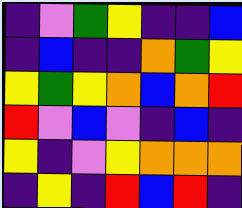[["indigo", "violet", "green", "yellow", "indigo", "indigo", "blue"], ["indigo", "blue", "indigo", "indigo", "orange", "green", "yellow"], ["yellow", "green", "yellow", "orange", "blue", "orange", "red"], ["red", "violet", "blue", "violet", "indigo", "blue", "indigo"], ["yellow", "indigo", "violet", "yellow", "orange", "orange", "orange"], ["indigo", "yellow", "indigo", "red", "blue", "red", "indigo"]]